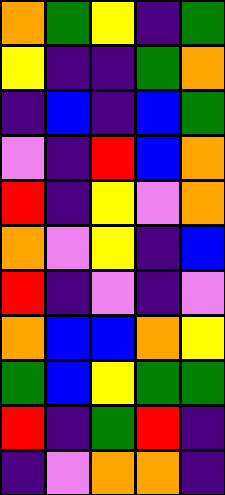[["orange", "green", "yellow", "indigo", "green"], ["yellow", "indigo", "indigo", "green", "orange"], ["indigo", "blue", "indigo", "blue", "green"], ["violet", "indigo", "red", "blue", "orange"], ["red", "indigo", "yellow", "violet", "orange"], ["orange", "violet", "yellow", "indigo", "blue"], ["red", "indigo", "violet", "indigo", "violet"], ["orange", "blue", "blue", "orange", "yellow"], ["green", "blue", "yellow", "green", "green"], ["red", "indigo", "green", "red", "indigo"], ["indigo", "violet", "orange", "orange", "indigo"]]